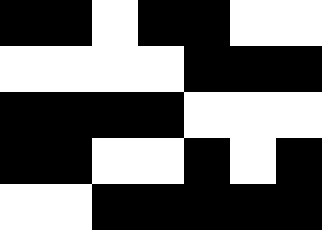[["black", "black", "white", "black", "black", "white", "white"], ["white", "white", "white", "white", "black", "black", "black"], ["black", "black", "black", "black", "white", "white", "white"], ["black", "black", "white", "white", "black", "white", "black"], ["white", "white", "black", "black", "black", "black", "black"]]